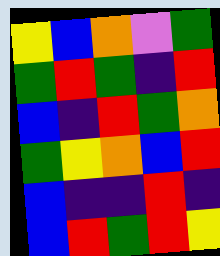[["yellow", "blue", "orange", "violet", "green"], ["green", "red", "green", "indigo", "red"], ["blue", "indigo", "red", "green", "orange"], ["green", "yellow", "orange", "blue", "red"], ["blue", "indigo", "indigo", "red", "indigo"], ["blue", "red", "green", "red", "yellow"]]